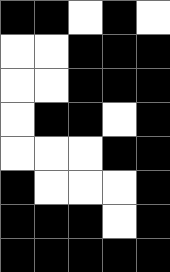[["black", "black", "white", "black", "white"], ["white", "white", "black", "black", "black"], ["white", "white", "black", "black", "black"], ["white", "black", "black", "white", "black"], ["white", "white", "white", "black", "black"], ["black", "white", "white", "white", "black"], ["black", "black", "black", "white", "black"], ["black", "black", "black", "black", "black"]]